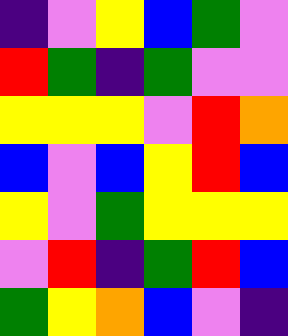[["indigo", "violet", "yellow", "blue", "green", "violet"], ["red", "green", "indigo", "green", "violet", "violet"], ["yellow", "yellow", "yellow", "violet", "red", "orange"], ["blue", "violet", "blue", "yellow", "red", "blue"], ["yellow", "violet", "green", "yellow", "yellow", "yellow"], ["violet", "red", "indigo", "green", "red", "blue"], ["green", "yellow", "orange", "blue", "violet", "indigo"]]